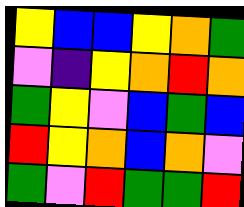[["yellow", "blue", "blue", "yellow", "orange", "green"], ["violet", "indigo", "yellow", "orange", "red", "orange"], ["green", "yellow", "violet", "blue", "green", "blue"], ["red", "yellow", "orange", "blue", "orange", "violet"], ["green", "violet", "red", "green", "green", "red"]]